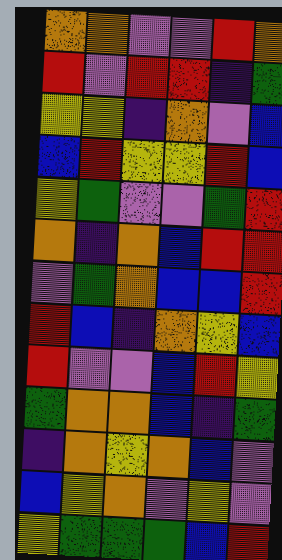[["orange", "orange", "violet", "violet", "red", "orange"], ["red", "violet", "red", "red", "indigo", "green"], ["yellow", "yellow", "indigo", "orange", "violet", "blue"], ["blue", "red", "yellow", "yellow", "red", "blue"], ["yellow", "green", "violet", "violet", "green", "red"], ["orange", "indigo", "orange", "blue", "red", "red"], ["violet", "green", "orange", "blue", "blue", "red"], ["red", "blue", "indigo", "orange", "yellow", "blue"], ["red", "violet", "violet", "blue", "red", "yellow"], ["green", "orange", "orange", "blue", "indigo", "green"], ["indigo", "orange", "yellow", "orange", "blue", "violet"], ["blue", "yellow", "orange", "violet", "yellow", "violet"], ["yellow", "green", "green", "green", "blue", "red"]]